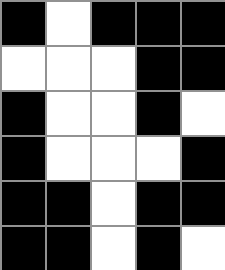[["black", "white", "black", "black", "black"], ["white", "white", "white", "black", "black"], ["black", "white", "white", "black", "white"], ["black", "white", "white", "white", "black"], ["black", "black", "white", "black", "black"], ["black", "black", "white", "black", "white"]]